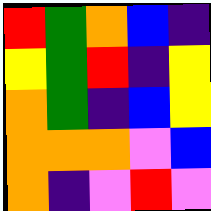[["red", "green", "orange", "blue", "indigo"], ["yellow", "green", "red", "indigo", "yellow"], ["orange", "green", "indigo", "blue", "yellow"], ["orange", "orange", "orange", "violet", "blue"], ["orange", "indigo", "violet", "red", "violet"]]